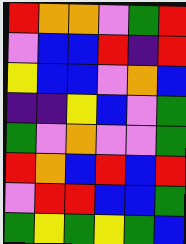[["red", "orange", "orange", "violet", "green", "red"], ["violet", "blue", "blue", "red", "indigo", "red"], ["yellow", "blue", "blue", "violet", "orange", "blue"], ["indigo", "indigo", "yellow", "blue", "violet", "green"], ["green", "violet", "orange", "violet", "violet", "green"], ["red", "orange", "blue", "red", "blue", "red"], ["violet", "red", "red", "blue", "blue", "green"], ["green", "yellow", "green", "yellow", "green", "blue"]]